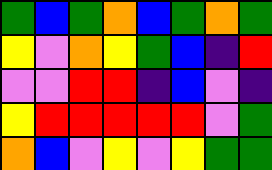[["green", "blue", "green", "orange", "blue", "green", "orange", "green"], ["yellow", "violet", "orange", "yellow", "green", "blue", "indigo", "red"], ["violet", "violet", "red", "red", "indigo", "blue", "violet", "indigo"], ["yellow", "red", "red", "red", "red", "red", "violet", "green"], ["orange", "blue", "violet", "yellow", "violet", "yellow", "green", "green"]]